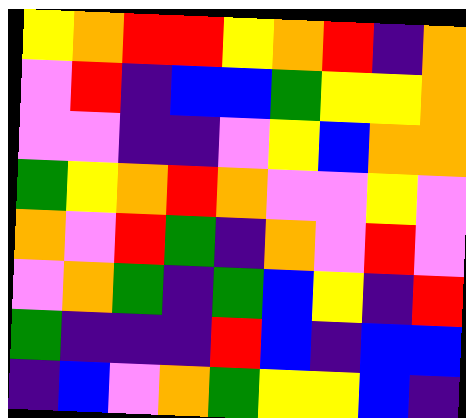[["yellow", "orange", "red", "red", "yellow", "orange", "red", "indigo", "orange"], ["violet", "red", "indigo", "blue", "blue", "green", "yellow", "yellow", "orange"], ["violet", "violet", "indigo", "indigo", "violet", "yellow", "blue", "orange", "orange"], ["green", "yellow", "orange", "red", "orange", "violet", "violet", "yellow", "violet"], ["orange", "violet", "red", "green", "indigo", "orange", "violet", "red", "violet"], ["violet", "orange", "green", "indigo", "green", "blue", "yellow", "indigo", "red"], ["green", "indigo", "indigo", "indigo", "red", "blue", "indigo", "blue", "blue"], ["indigo", "blue", "violet", "orange", "green", "yellow", "yellow", "blue", "indigo"]]